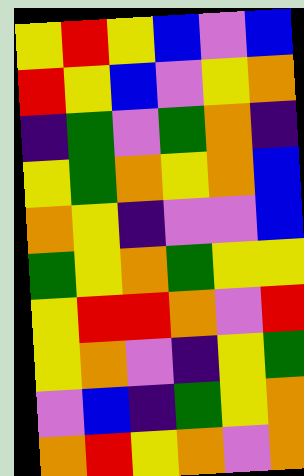[["yellow", "red", "yellow", "blue", "violet", "blue"], ["red", "yellow", "blue", "violet", "yellow", "orange"], ["indigo", "green", "violet", "green", "orange", "indigo"], ["yellow", "green", "orange", "yellow", "orange", "blue"], ["orange", "yellow", "indigo", "violet", "violet", "blue"], ["green", "yellow", "orange", "green", "yellow", "yellow"], ["yellow", "red", "red", "orange", "violet", "red"], ["yellow", "orange", "violet", "indigo", "yellow", "green"], ["violet", "blue", "indigo", "green", "yellow", "orange"], ["orange", "red", "yellow", "orange", "violet", "orange"]]